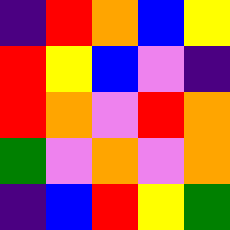[["indigo", "red", "orange", "blue", "yellow"], ["red", "yellow", "blue", "violet", "indigo"], ["red", "orange", "violet", "red", "orange"], ["green", "violet", "orange", "violet", "orange"], ["indigo", "blue", "red", "yellow", "green"]]